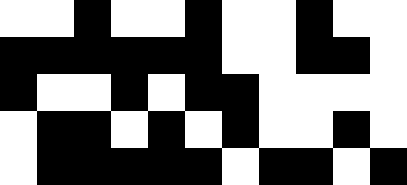[["white", "white", "black", "white", "white", "black", "white", "white", "black", "white", "white"], ["black", "black", "black", "black", "black", "black", "white", "white", "black", "black", "white"], ["black", "white", "white", "black", "white", "black", "black", "white", "white", "white", "white"], ["white", "black", "black", "white", "black", "white", "black", "white", "white", "black", "white"], ["white", "black", "black", "black", "black", "black", "white", "black", "black", "white", "black"]]